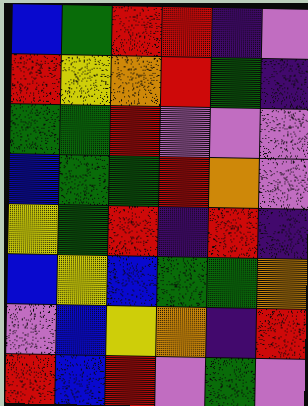[["blue", "green", "red", "red", "indigo", "violet"], ["red", "yellow", "orange", "red", "green", "indigo"], ["green", "green", "red", "violet", "violet", "violet"], ["blue", "green", "green", "red", "orange", "violet"], ["yellow", "green", "red", "indigo", "red", "indigo"], ["blue", "yellow", "blue", "green", "green", "orange"], ["violet", "blue", "yellow", "orange", "indigo", "red"], ["red", "blue", "red", "violet", "green", "violet"]]